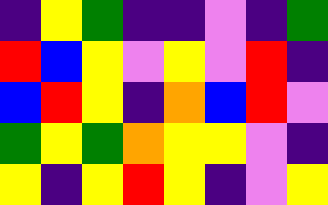[["indigo", "yellow", "green", "indigo", "indigo", "violet", "indigo", "green"], ["red", "blue", "yellow", "violet", "yellow", "violet", "red", "indigo"], ["blue", "red", "yellow", "indigo", "orange", "blue", "red", "violet"], ["green", "yellow", "green", "orange", "yellow", "yellow", "violet", "indigo"], ["yellow", "indigo", "yellow", "red", "yellow", "indigo", "violet", "yellow"]]